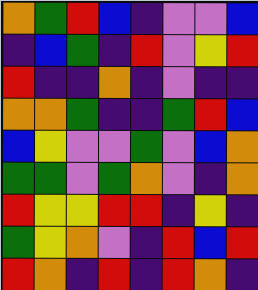[["orange", "green", "red", "blue", "indigo", "violet", "violet", "blue"], ["indigo", "blue", "green", "indigo", "red", "violet", "yellow", "red"], ["red", "indigo", "indigo", "orange", "indigo", "violet", "indigo", "indigo"], ["orange", "orange", "green", "indigo", "indigo", "green", "red", "blue"], ["blue", "yellow", "violet", "violet", "green", "violet", "blue", "orange"], ["green", "green", "violet", "green", "orange", "violet", "indigo", "orange"], ["red", "yellow", "yellow", "red", "red", "indigo", "yellow", "indigo"], ["green", "yellow", "orange", "violet", "indigo", "red", "blue", "red"], ["red", "orange", "indigo", "red", "indigo", "red", "orange", "indigo"]]